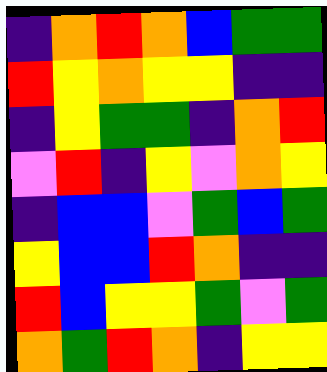[["indigo", "orange", "red", "orange", "blue", "green", "green"], ["red", "yellow", "orange", "yellow", "yellow", "indigo", "indigo"], ["indigo", "yellow", "green", "green", "indigo", "orange", "red"], ["violet", "red", "indigo", "yellow", "violet", "orange", "yellow"], ["indigo", "blue", "blue", "violet", "green", "blue", "green"], ["yellow", "blue", "blue", "red", "orange", "indigo", "indigo"], ["red", "blue", "yellow", "yellow", "green", "violet", "green"], ["orange", "green", "red", "orange", "indigo", "yellow", "yellow"]]